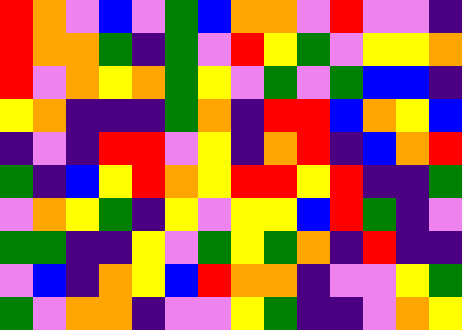[["red", "orange", "violet", "blue", "violet", "green", "blue", "orange", "orange", "violet", "red", "violet", "violet", "indigo"], ["red", "orange", "orange", "green", "indigo", "green", "violet", "red", "yellow", "green", "violet", "yellow", "yellow", "orange"], ["red", "violet", "orange", "yellow", "orange", "green", "yellow", "violet", "green", "violet", "green", "blue", "blue", "indigo"], ["yellow", "orange", "indigo", "indigo", "indigo", "green", "orange", "indigo", "red", "red", "blue", "orange", "yellow", "blue"], ["indigo", "violet", "indigo", "red", "red", "violet", "yellow", "indigo", "orange", "red", "indigo", "blue", "orange", "red"], ["green", "indigo", "blue", "yellow", "red", "orange", "yellow", "red", "red", "yellow", "red", "indigo", "indigo", "green"], ["violet", "orange", "yellow", "green", "indigo", "yellow", "violet", "yellow", "yellow", "blue", "red", "green", "indigo", "violet"], ["green", "green", "indigo", "indigo", "yellow", "violet", "green", "yellow", "green", "orange", "indigo", "red", "indigo", "indigo"], ["violet", "blue", "indigo", "orange", "yellow", "blue", "red", "orange", "orange", "indigo", "violet", "violet", "yellow", "green"], ["green", "violet", "orange", "orange", "indigo", "violet", "violet", "yellow", "green", "indigo", "indigo", "violet", "orange", "yellow"]]